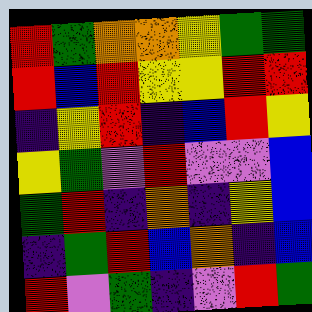[["red", "green", "orange", "orange", "yellow", "green", "green"], ["red", "blue", "red", "yellow", "yellow", "red", "red"], ["indigo", "yellow", "red", "indigo", "blue", "red", "yellow"], ["yellow", "green", "violet", "red", "violet", "violet", "blue"], ["green", "red", "indigo", "orange", "indigo", "yellow", "blue"], ["indigo", "green", "red", "blue", "orange", "indigo", "blue"], ["red", "violet", "green", "indigo", "violet", "red", "green"]]